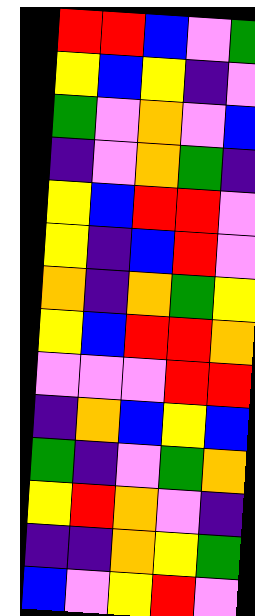[["red", "red", "blue", "violet", "green"], ["yellow", "blue", "yellow", "indigo", "violet"], ["green", "violet", "orange", "violet", "blue"], ["indigo", "violet", "orange", "green", "indigo"], ["yellow", "blue", "red", "red", "violet"], ["yellow", "indigo", "blue", "red", "violet"], ["orange", "indigo", "orange", "green", "yellow"], ["yellow", "blue", "red", "red", "orange"], ["violet", "violet", "violet", "red", "red"], ["indigo", "orange", "blue", "yellow", "blue"], ["green", "indigo", "violet", "green", "orange"], ["yellow", "red", "orange", "violet", "indigo"], ["indigo", "indigo", "orange", "yellow", "green"], ["blue", "violet", "yellow", "red", "violet"]]